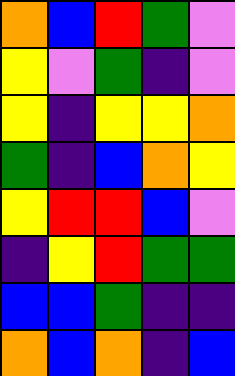[["orange", "blue", "red", "green", "violet"], ["yellow", "violet", "green", "indigo", "violet"], ["yellow", "indigo", "yellow", "yellow", "orange"], ["green", "indigo", "blue", "orange", "yellow"], ["yellow", "red", "red", "blue", "violet"], ["indigo", "yellow", "red", "green", "green"], ["blue", "blue", "green", "indigo", "indigo"], ["orange", "blue", "orange", "indigo", "blue"]]